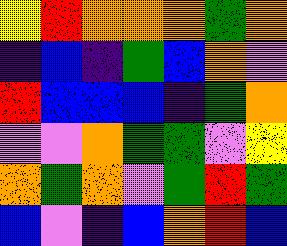[["yellow", "red", "orange", "orange", "orange", "green", "orange"], ["indigo", "blue", "indigo", "green", "blue", "orange", "violet"], ["red", "blue", "blue", "blue", "indigo", "green", "orange"], ["violet", "violet", "orange", "green", "green", "violet", "yellow"], ["orange", "green", "orange", "violet", "green", "red", "green"], ["blue", "violet", "indigo", "blue", "orange", "red", "blue"]]